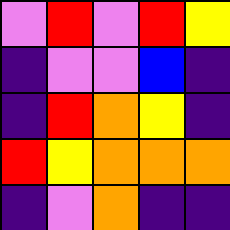[["violet", "red", "violet", "red", "yellow"], ["indigo", "violet", "violet", "blue", "indigo"], ["indigo", "red", "orange", "yellow", "indigo"], ["red", "yellow", "orange", "orange", "orange"], ["indigo", "violet", "orange", "indigo", "indigo"]]